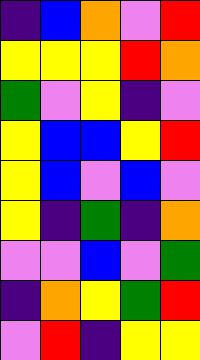[["indigo", "blue", "orange", "violet", "red"], ["yellow", "yellow", "yellow", "red", "orange"], ["green", "violet", "yellow", "indigo", "violet"], ["yellow", "blue", "blue", "yellow", "red"], ["yellow", "blue", "violet", "blue", "violet"], ["yellow", "indigo", "green", "indigo", "orange"], ["violet", "violet", "blue", "violet", "green"], ["indigo", "orange", "yellow", "green", "red"], ["violet", "red", "indigo", "yellow", "yellow"]]